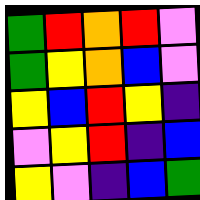[["green", "red", "orange", "red", "violet"], ["green", "yellow", "orange", "blue", "violet"], ["yellow", "blue", "red", "yellow", "indigo"], ["violet", "yellow", "red", "indigo", "blue"], ["yellow", "violet", "indigo", "blue", "green"]]